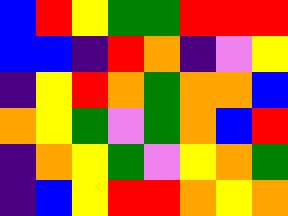[["blue", "red", "yellow", "green", "green", "red", "red", "red"], ["blue", "blue", "indigo", "red", "orange", "indigo", "violet", "yellow"], ["indigo", "yellow", "red", "orange", "green", "orange", "orange", "blue"], ["orange", "yellow", "green", "violet", "green", "orange", "blue", "red"], ["indigo", "orange", "yellow", "green", "violet", "yellow", "orange", "green"], ["indigo", "blue", "yellow", "red", "red", "orange", "yellow", "orange"]]